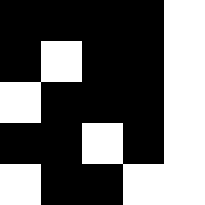[["black", "black", "black", "black", "white"], ["black", "white", "black", "black", "white"], ["white", "black", "black", "black", "white"], ["black", "black", "white", "black", "white"], ["white", "black", "black", "white", "white"]]